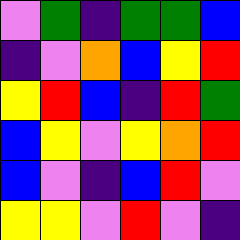[["violet", "green", "indigo", "green", "green", "blue"], ["indigo", "violet", "orange", "blue", "yellow", "red"], ["yellow", "red", "blue", "indigo", "red", "green"], ["blue", "yellow", "violet", "yellow", "orange", "red"], ["blue", "violet", "indigo", "blue", "red", "violet"], ["yellow", "yellow", "violet", "red", "violet", "indigo"]]